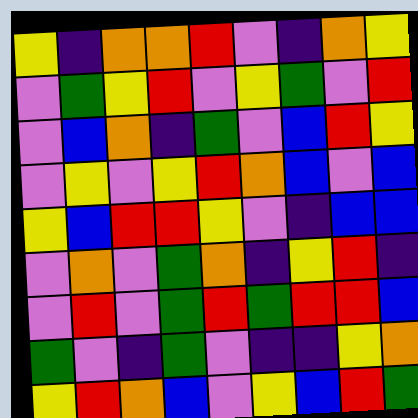[["yellow", "indigo", "orange", "orange", "red", "violet", "indigo", "orange", "yellow"], ["violet", "green", "yellow", "red", "violet", "yellow", "green", "violet", "red"], ["violet", "blue", "orange", "indigo", "green", "violet", "blue", "red", "yellow"], ["violet", "yellow", "violet", "yellow", "red", "orange", "blue", "violet", "blue"], ["yellow", "blue", "red", "red", "yellow", "violet", "indigo", "blue", "blue"], ["violet", "orange", "violet", "green", "orange", "indigo", "yellow", "red", "indigo"], ["violet", "red", "violet", "green", "red", "green", "red", "red", "blue"], ["green", "violet", "indigo", "green", "violet", "indigo", "indigo", "yellow", "orange"], ["yellow", "red", "orange", "blue", "violet", "yellow", "blue", "red", "green"]]